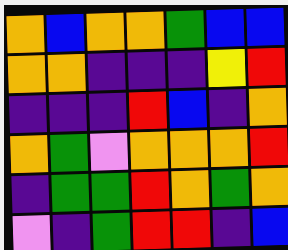[["orange", "blue", "orange", "orange", "green", "blue", "blue"], ["orange", "orange", "indigo", "indigo", "indigo", "yellow", "red"], ["indigo", "indigo", "indigo", "red", "blue", "indigo", "orange"], ["orange", "green", "violet", "orange", "orange", "orange", "red"], ["indigo", "green", "green", "red", "orange", "green", "orange"], ["violet", "indigo", "green", "red", "red", "indigo", "blue"]]